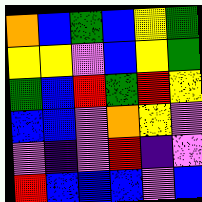[["orange", "blue", "green", "blue", "yellow", "green"], ["yellow", "yellow", "violet", "blue", "yellow", "green"], ["green", "blue", "red", "green", "red", "yellow"], ["blue", "blue", "violet", "orange", "yellow", "violet"], ["violet", "indigo", "violet", "red", "indigo", "violet"], ["red", "blue", "blue", "blue", "violet", "blue"]]